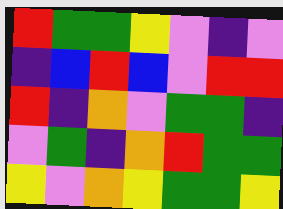[["red", "green", "green", "yellow", "violet", "indigo", "violet"], ["indigo", "blue", "red", "blue", "violet", "red", "red"], ["red", "indigo", "orange", "violet", "green", "green", "indigo"], ["violet", "green", "indigo", "orange", "red", "green", "green"], ["yellow", "violet", "orange", "yellow", "green", "green", "yellow"]]